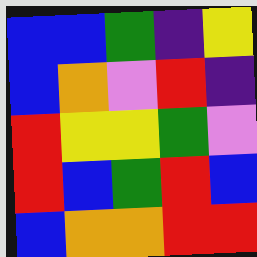[["blue", "blue", "green", "indigo", "yellow"], ["blue", "orange", "violet", "red", "indigo"], ["red", "yellow", "yellow", "green", "violet"], ["red", "blue", "green", "red", "blue"], ["blue", "orange", "orange", "red", "red"]]